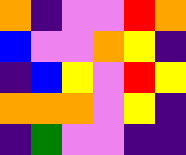[["orange", "indigo", "violet", "violet", "red", "orange"], ["blue", "violet", "violet", "orange", "yellow", "indigo"], ["indigo", "blue", "yellow", "violet", "red", "yellow"], ["orange", "orange", "orange", "violet", "yellow", "indigo"], ["indigo", "green", "violet", "violet", "indigo", "indigo"]]